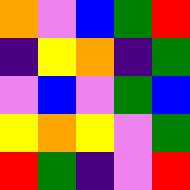[["orange", "violet", "blue", "green", "red"], ["indigo", "yellow", "orange", "indigo", "green"], ["violet", "blue", "violet", "green", "blue"], ["yellow", "orange", "yellow", "violet", "green"], ["red", "green", "indigo", "violet", "red"]]